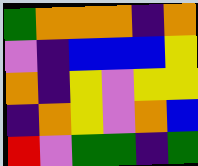[["green", "orange", "orange", "orange", "indigo", "orange"], ["violet", "indigo", "blue", "blue", "blue", "yellow"], ["orange", "indigo", "yellow", "violet", "yellow", "yellow"], ["indigo", "orange", "yellow", "violet", "orange", "blue"], ["red", "violet", "green", "green", "indigo", "green"]]